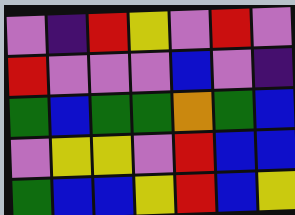[["violet", "indigo", "red", "yellow", "violet", "red", "violet"], ["red", "violet", "violet", "violet", "blue", "violet", "indigo"], ["green", "blue", "green", "green", "orange", "green", "blue"], ["violet", "yellow", "yellow", "violet", "red", "blue", "blue"], ["green", "blue", "blue", "yellow", "red", "blue", "yellow"]]